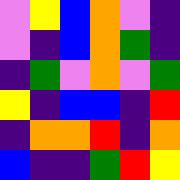[["violet", "yellow", "blue", "orange", "violet", "indigo"], ["violet", "indigo", "blue", "orange", "green", "indigo"], ["indigo", "green", "violet", "orange", "violet", "green"], ["yellow", "indigo", "blue", "blue", "indigo", "red"], ["indigo", "orange", "orange", "red", "indigo", "orange"], ["blue", "indigo", "indigo", "green", "red", "yellow"]]